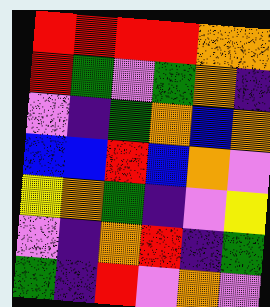[["red", "red", "red", "red", "orange", "orange"], ["red", "green", "violet", "green", "orange", "indigo"], ["violet", "indigo", "green", "orange", "blue", "orange"], ["blue", "blue", "red", "blue", "orange", "violet"], ["yellow", "orange", "green", "indigo", "violet", "yellow"], ["violet", "indigo", "orange", "red", "indigo", "green"], ["green", "indigo", "red", "violet", "orange", "violet"]]